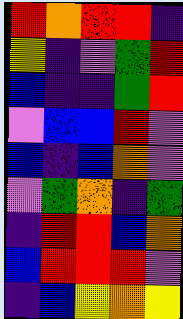[["red", "orange", "red", "red", "indigo"], ["yellow", "indigo", "violet", "green", "red"], ["blue", "indigo", "indigo", "green", "red"], ["violet", "blue", "blue", "red", "violet"], ["blue", "indigo", "blue", "orange", "violet"], ["violet", "green", "orange", "indigo", "green"], ["indigo", "red", "red", "blue", "orange"], ["blue", "red", "red", "red", "violet"], ["indigo", "blue", "yellow", "orange", "yellow"]]